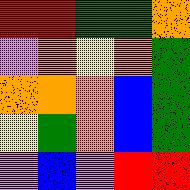[["red", "red", "green", "green", "orange"], ["violet", "orange", "yellow", "orange", "green"], ["orange", "orange", "orange", "blue", "green"], ["yellow", "green", "orange", "blue", "green"], ["violet", "blue", "violet", "red", "red"]]